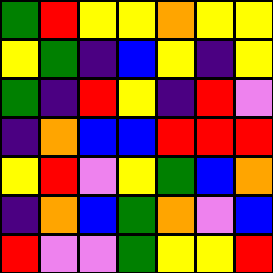[["green", "red", "yellow", "yellow", "orange", "yellow", "yellow"], ["yellow", "green", "indigo", "blue", "yellow", "indigo", "yellow"], ["green", "indigo", "red", "yellow", "indigo", "red", "violet"], ["indigo", "orange", "blue", "blue", "red", "red", "red"], ["yellow", "red", "violet", "yellow", "green", "blue", "orange"], ["indigo", "orange", "blue", "green", "orange", "violet", "blue"], ["red", "violet", "violet", "green", "yellow", "yellow", "red"]]